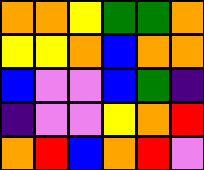[["orange", "orange", "yellow", "green", "green", "orange"], ["yellow", "yellow", "orange", "blue", "orange", "orange"], ["blue", "violet", "violet", "blue", "green", "indigo"], ["indigo", "violet", "violet", "yellow", "orange", "red"], ["orange", "red", "blue", "orange", "red", "violet"]]